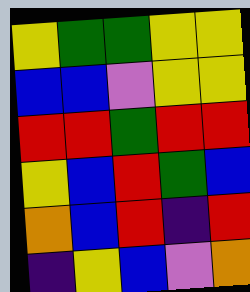[["yellow", "green", "green", "yellow", "yellow"], ["blue", "blue", "violet", "yellow", "yellow"], ["red", "red", "green", "red", "red"], ["yellow", "blue", "red", "green", "blue"], ["orange", "blue", "red", "indigo", "red"], ["indigo", "yellow", "blue", "violet", "orange"]]